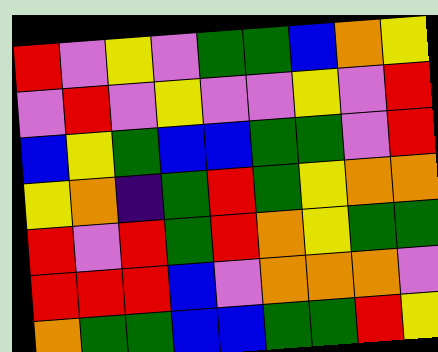[["red", "violet", "yellow", "violet", "green", "green", "blue", "orange", "yellow"], ["violet", "red", "violet", "yellow", "violet", "violet", "yellow", "violet", "red"], ["blue", "yellow", "green", "blue", "blue", "green", "green", "violet", "red"], ["yellow", "orange", "indigo", "green", "red", "green", "yellow", "orange", "orange"], ["red", "violet", "red", "green", "red", "orange", "yellow", "green", "green"], ["red", "red", "red", "blue", "violet", "orange", "orange", "orange", "violet"], ["orange", "green", "green", "blue", "blue", "green", "green", "red", "yellow"]]